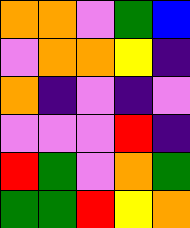[["orange", "orange", "violet", "green", "blue"], ["violet", "orange", "orange", "yellow", "indigo"], ["orange", "indigo", "violet", "indigo", "violet"], ["violet", "violet", "violet", "red", "indigo"], ["red", "green", "violet", "orange", "green"], ["green", "green", "red", "yellow", "orange"]]